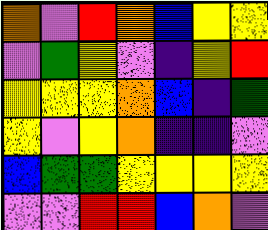[["orange", "violet", "red", "orange", "blue", "yellow", "yellow"], ["violet", "green", "yellow", "violet", "indigo", "yellow", "red"], ["yellow", "yellow", "yellow", "orange", "blue", "indigo", "green"], ["yellow", "violet", "yellow", "orange", "indigo", "indigo", "violet"], ["blue", "green", "green", "yellow", "yellow", "yellow", "yellow"], ["violet", "violet", "red", "red", "blue", "orange", "violet"]]